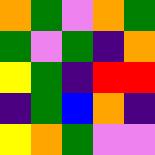[["orange", "green", "violet", "orange", "green"], ["green", "violet", "green", "indigo", "orange"], ["yellow", "green", "indigo", "red", "red"], ["indigo", "green", "blue", "orange", "indigo"], ["yellow", "orange", "green", "violet", "violet"]]